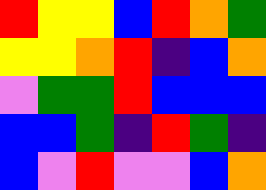[["red", "yellow", "yellow", "blue", "red", "orange", "green"], ["yellow", "yellow", "orange", "red", "indigo", "blue", "orange"], ["violet", "green", "green", "red", "blue", "blue", "blue"], ["blue", "blue", "green", "indigo", "red", "green", "indigo"], ["blue", "violet", "red", "violet", "violet", "blue", "orange"]]